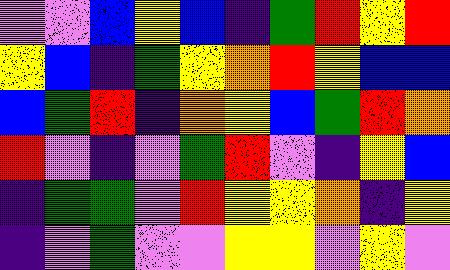[["violet", "violet", "blue", "yellow", "blue", "indigo", "green", "red", "yellow", "red"], ["yellow", "blue", "indigo", "green", "yellow", "orange", "red", "yellow", "blue", "blue"], ["blue", "green", "red", "indigo", "orange", "yellow", "blue", "green", "red", "orange"], ["red", "violet", "indigo", "violet", "green", "red", "violet", "indigo", "yellow", "blue"], ["indigo", "green", "green", "violet", "red", "yellow", "yellow", "orange", "indigo", "yellow"], ["indigo", "violet", "green", "violet", "violet", "yellow", "yellow", "violet", "yellow", "violet"]]